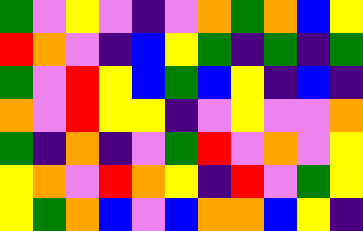[["green", "violet", "yellow", "violet", "indigo", "violet", "orange", "green", "orange", "blue", "yellow"], ["red", "orange", "violet", "indigo", "blue", "yellow", "green", "indigo", "green", "indigo", "green"], ["green", "violet", "red", "yellow", "blue", "green", "blue", "yellow", "indigo", "blue", "indigo"], ["orange", "violet", "red", "yellow", "yellow", "indigo", "violet", "yellow", "violet", "violet", "orange"], ["green", "indigo", "orange", "indigo", "violet", "green", "red", "violet", "orange", "violet", "yellow"], ["yellow", "orange", "violet", "red", "orange", "yellow", "indigo", "red", "violet", "green", "yellow"], ["yellow", "green", "orange", "blue", "violet", "blue", "orange", "orange", "blue", "yellow", "indigo"]]